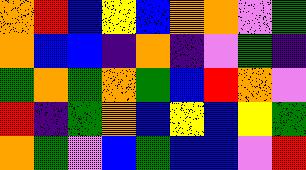[["orange", "red", "blue", "yellow", "blue", "orange", "orange", "violet", "green"], ["orange", "blue", "blue", "indigo", "orange", "indigo", "violet", "green", "indigo"], ["green", "orange", "green", "orange", "green", "blue", "red", "orange", "violet"], ["red", "indigo", "green", "orange", "blue", "yellow", "blue", "yellow", "green"], ["orange", "green", "violet", "blue", "green", "blue", "blue", "violet", "red"]]